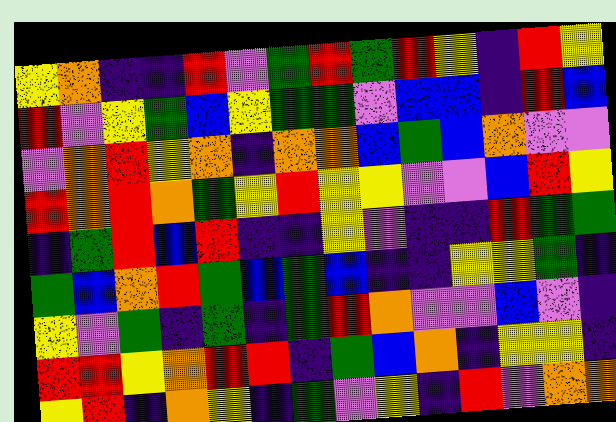[["yellow", "orange", "indigo", "indigo", "red", "violet", "green", "red", "green", "red", "yellow", "indigo", "red", "yellow"], ["red", "violet", "yellow", "green", "blue", "yellow", "green", "green", "violet", "blue", "blue", "indigo", "red", "blue"], ["violet", "orange", "red", "yellow", "orange", "indigo", "orange", "orange", "blue", "green", "blue", "orange", "violet", "violet"], ["red", "orange", "red", "orange", "green", "yellow", "red", "yellow", "yellow", "violet", "violet", "blue", "red", "yellow"], ["indigo", "green", "red", "blue", "red", "indigo", "indigo", "yellow", "violet", "indigo", "indigo", "red", "green", "green"], ["green", "blue", "orange", "red", "green", "blue", "green", "blue", "indigo", "indigo", "yellow", "yellow", "green", "indigo"], ["yellow", "violet", "green", "indigo", "green", "indigo", "green", "red", "orange", "violet", "violet", "blue", "violet", "indigo"], ["red", "red", "yellow", "orange", "red", "red", "indigo", "green", "blue", "orange", "indigo", "yellow", "yellow", "indigo"], ["yellow", "red", "indigo", "orange", "yellow", "indigo", "green", "violet", "yellow", "indigo", "red", "violet", "orange", "orange"]]